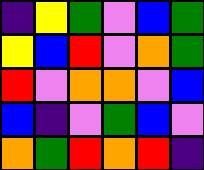[["indigo", "yellow", "green", "violet", "blue", "green"], ["yellow", "blue", "red", "violet", "orange", "green"], ["red", "violet", "orange", "orange", "violet", "blue"], ["blue", "indigo", "violet", "green", "blue", "violet"], ["orange", "green", "red", "orange", "red", "indigo"]]